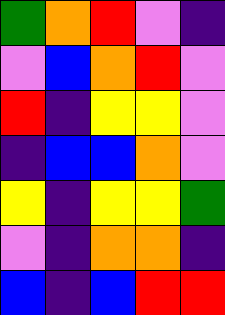[["green", "orange", "red", "violet", "indigo"], ["violet", "blue", "orange", "red", "violet"], ["red", "indigo", "yellow", "yellow", "violet"], ["indigo", "blue", "blue", "orange", "violet"], ["yellow", "indigo", "yellow", "yellow", "green"], ["violet", "indigo", "orange", "orange", "indigo"], ["blue", "indigo", "blue", "red", "red"]]